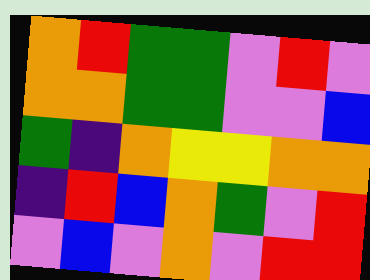[["orange", "red", "green", "green", "violet", "red", "violet"], ["orange", "orange", "green", "green", "violet", "violet", "blue"], ["green", "indigo", "orange", "yellow", "yellow", "orange", "orange"], ["indigo", "red", "blue", "orange", "green", "violet", "red"], ["violet", "blue", "violet", "orange", "violet", "red", "red"]]